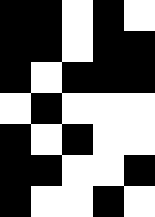[["black", "black", "white", "black", "white"], ["black", "black", "white", "black", "black"], ["black", "white", "black", "black", "black"], ["white", "black", "white", "white", "white"], ["black", "white", "black", "white", "white"], ["black", "black", "white", "white", "black"], ["black", "white", "white", "black", "white"]]